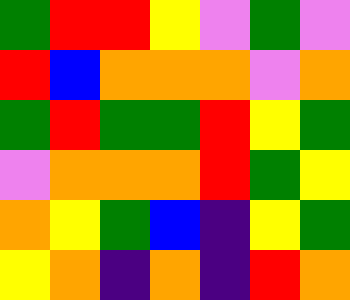[["green", "red", "red", "yellow", "violet", "green", "violet"], ["red", "blue", "orange", "orange", "orange", "violet", "orange"], ["green", "red", "green", "green", "red", "yellow", "green"], ["violet", "orange", "orange", "orange", "red", "green", "yellow"], ["orange", "yellow", "green", "blue", "indigo", "yellow", "green"], ["yellow", "orange", "indigo", "orange", "indigo", "red", "orange"]]